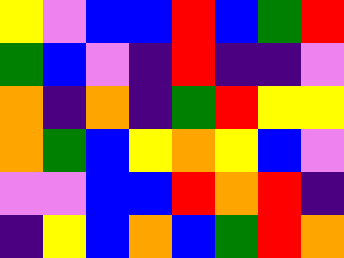[["yellow", "violet", "blue", "blue", "red", "blue", "green", "red"], ["green", "blue", "violet", "indigo", "red", "indigo", "indigo", "violet"], ["orange", "indigo", "orange", "indigo", "green", "red", "yellow", "yellow"], ["orange", "green", "blue", "yellow", "orange", "yellow", "blue", "violet"], ["violet", "violet", "blue", "blue", "red", "orange", "red", "indigo"], ["indigo", "yellow", "blue", "orange", "blue", "green", "red", "orange"]]